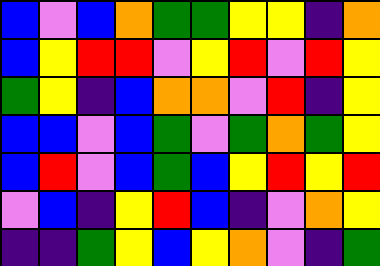[["blue", "violet", "blue", "orange", "green", "green", "yellow", "yellow", "indigo", "orange"], ["blue", "yellow", "red", "red", "violet", "yellow", "red", "violet", "red", "yellow"], ["green", "yellow", "indigo", "blue", "orange", "orange", "violet", "red", "indigo", "yellow"], ["blue", "blue", "violet", "blue", "green", "violet", "green", "orange", "green", "yellow"], ["blue", "red", "violet", "blue", "green", "blue", "yellow", "red", "yellow", "red"], ["violet", "blue", "indigo", "yellow", "red", "blue", "indigo", "violet", "orange", "yellow"], ["indigo", "indigo", "green", "yellow", "blue", "yellow", "orange", "violet", "indigo", "green"]]